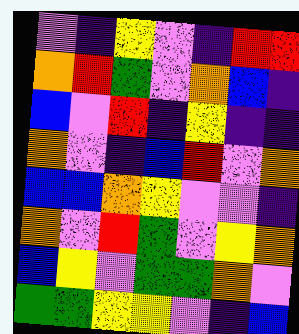[["violet", "indigo", "yellow", "violet", "indigo", "red", "red"], ["orange", "red", "green", "violet", "orange", "blue", "indigo"], ["blue", "violet", "red", "indigo", "yellow", "indigo", "indigo"], ["orange", "violet", "indigo", "blue", "red", "violet", "orange"], ["blue", "blue", "orange", "yellow", "violet", "violet", "indigo"], ["orange", "violet", "red", "green", "violet", "yellow", "orange"], ["blue", "yellow", "violet", "green", "green", "orange", "violet"], ["green", "green", "yellow", "yellow", "violet", "indigo", "blue"]]